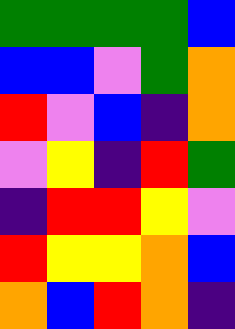[["green", "green", "green", "green", "blue"], ["blue", "blue", "violet", "green", "orange"], ["red", "violet", "blue", "indigo", "orange"], ["violet", "yellow", "indigo", "red", "green"], ["indigo", "red", "red", "yellow", "violet"], ["red", "yellow", "yellow", "orange", "blue"], ["orange", "blue", "red", "orange", "indigo"]]